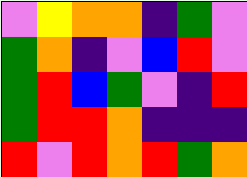[["violet", "yellow", "orange", "orange", "indigo", "green", "violet"], ["green", "orange", "indigo", "violet", "blue", "red", "violet"], ["green", "red", "blue", "green", "violet", "indigo", "red"], ["green", "red", "red", "orange", "indigo", "indigo", "indigo"], ["red", "violet", "red", "orange", "red", "green", "orange"]]